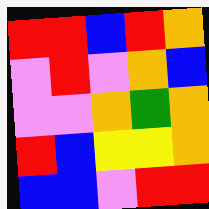[["red", "red", "blue", "red", "orange"], ["violet", "red", "violet", "orange", "blue"], ["violet", "violet", "orange", "green", "orange"], ["red", "blue", "yellow", "yellow", "orange"], ["blue", "blue", "violet", "red", "red"]]